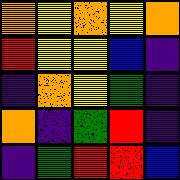[["orange", "yellow", "orange", "yellow", "orange"], ["red", "yellow", "yellow", "blue", "indigo"], ["indigo", "orange", "yellow", "green", "indigo"], ["orange", "indigo", "green", "red", "indigo"], ["indigo", "green", "red", "red", "blue"]]